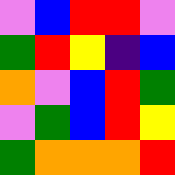[["violet", "blue", "red", "red", "violet"], ["green", "red", "yellow", "indigo", "blue"], ["orange", "violet", "blue", "red", "green"], ["violet", "green", "blue", "red", "yellow"], ["green", "orange", "orange", "orange", "red"]]